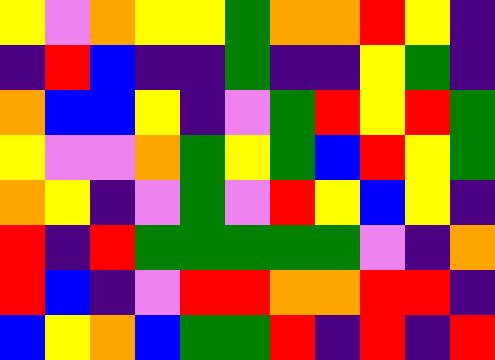[["yellow", "violet", "orange", "yellow", "yellow", "green", "orange", "orange", "red", "yellow", "indigo"], ["indigo", "red", "blue", "indigo", "indigo", "green", "indigo", "indigo", "yellow", "green", "indigo"], ["orange", "blue", "blue", "yellow", "indigo", "violet", "green", "red", "yellow", "red", "green"], ["yellow", "violet", "violet", "orange", "green", "yellow", "green", "blue", "red", "yellow", "green"], ["orange", "yellow", "indigo", "violet", "green", "violet", "red", "yellow", "blue", "yellow", "indigo"], ["red", "indigo", "red", "green", "green", "green", "green", "green", "violet", "indigo", "orange"], ["red", "blue", "indigo", "violet", "red", "red", "orange", "orange", "red", "red", "indigo"], ["blue", "yellow", "orange", "blue", "green", "green", "red", "indigo", "red", "indigo", "red"]]